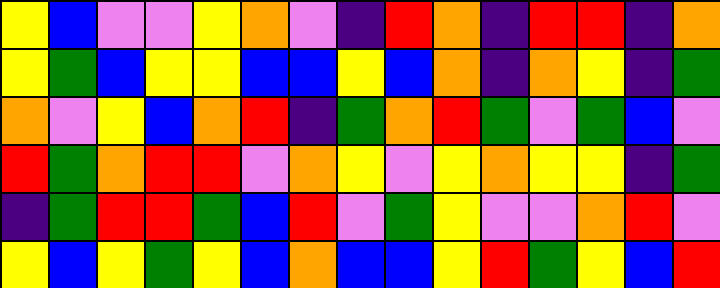[["yellow", "blue", "violet", "violet", "yellow", "orange", "violet", "indigo", "red", "orange", "indigo", "red", "red", "indigo", "orange"], ["yellow", "green", "blue", "yellow", "yellow", "blue", "blue", "yellow", "blue", "orange", "indigo", "orange", "yellow", "indigo", "green"], ["orange", "violet", "yellow", "blue", "orange", "red", "indigo", "green", "orange", "red", "green", "violet", "green", "blue", "violet"], ["red", "green", "orange", "red", "red", "violet", "orange", "yellow", "violet", "yellow", "orange", "yellow", "yellow", "indigo", "green"], ["indigo", "green", "red", "red", "green", "blue", "red", "violet", "green", "yellow", "violet", "violet", "orange", "red", "violet"], ["yellow", "blue", "yellow", "green", "yellow", "blue", "orange", "blue", "blue", "yellow", "red", "green", "yellow", "blue", "red"]]